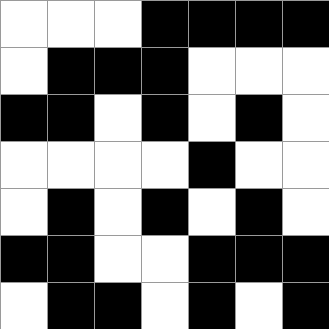[["white", "white", "white", "black", "black", "black", "black"], ["white", "black", "black", "black", "white", "white", "white"], ["black", "black", "white", "black", "white", "black", "white"], ["white", "white", "white", "white", "black", "white", "white"], ["white", "black", "white", "black", "white", "black", "white"], ["black", "black", "white", "white", "black", "black", "black"], ["white", "black", "black", "white", "black", "white", "black"]]